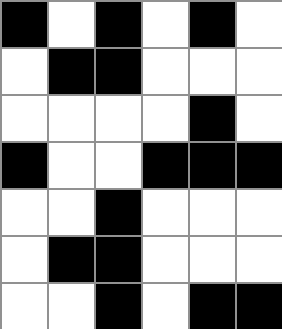[["black", "white", "black", "white", "black", "white"], ["white", "black", "black", "white", "white", "white"], ["white", "white", "white", "white", "black", "white"], ["black", "white", "white", "black", "black", "black"], ["white", "white", "black", "white", "white", "white"], ["white", "black", "black", "white", "white", "white"], ["white", "white", "black", "white", "black", "black"]]